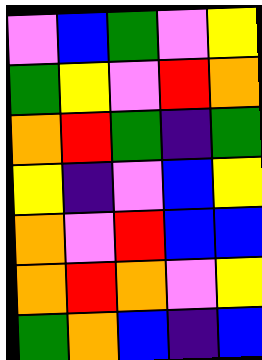[["violet", "blue", "green", "violet", "yellow"], ["green", "yellow", "violet", "red", "orange"], ["orange", "red", "green", "indigo", "green"], ["yellow", "indigo", "violet", "blue", "yellow"], ["orange", "violet", "red", "blue", "blue"], ["orange", "red", "orange", "violet", "yellow"], ["green", "orange", "blue", "indigo", "blue"]]